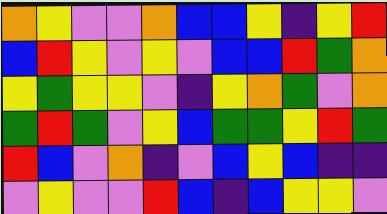[["orange", "yellow", "violet", "violet", "orange", "blue", "blue", "yellow", "indigo", "yellow", "red"], ["blue", "red", "yellow", "violet", "yellow", "violet", "blue", "blue", "red", "green", "orange"], ["yellow", "green", "yellow", "yellow", "violet", "indigo", "yellow", "orange", "green", "violet", "orange"], ["green", "red", "green", "violet", "yellow", "blue", "green", "green", "yellow", "red", "green"], ["red", "blue", "violet", "orange", "indigo", "violet", "blue", "yellow", "blue", "indigo", "indigo"], ["violet", "yellow", "violet", "violet", "red", "blue", "indigo", "blue", "yellow", "yellow", "violet"]]